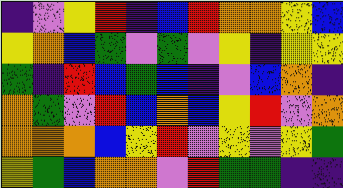[["indigo", "violet", "yellow", "red", "indigo", "blue", "red", "orange", "orange", "yellow", "blue"], ["yellow", "orange", "blue", "green", "violet", "green", "violet", "yellow", "indigo", "yellow", "yellow"], ["green", "indigo", "red", "blue", "green", "blue", "indigo", "violet", "blue", "orange", "indigo"], ["orange", "green", "violet", "red", "blue", "orange", "blue", "yellow", "red", "violet", "orange"], ["orange", "orange", "orange", "blue", "yellow", "red", "violet", "yellow", "violet", "yellow", "green"], ["yellow", "green", "blue", "orange", "orange", "violet", "red", "green", "green", "indigo", "indigo"]]